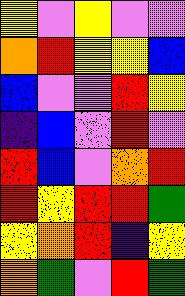[["yellow", "violet", "yellow", "violet", "violet"], ["orange", "red", "yellow", "yellow", "blue"], ["blue", "violet", "violet", "red", "yellow"], ["indigo", "blue", "violet", "red", "violet"], ["red", "blue", "violet", "orange", "red"], ["red", "yellow", "red", "red", "green"], ["yellow", "orange", "red", "indigo", "yellow"], ["orange", "green", "violet", "red", "green"]]